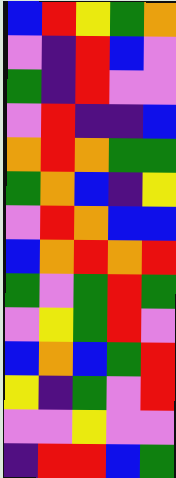[["blue", "red", "yellow", "green", "orange"], ["violet", "indigo", "red", "blue", "violet"], ["green", "indigo", "red", "violet", "violet"], ["violet", "red", "indigo", "indigo", "blue"], ["orange", "red", "orange", "green", "green"], ["green", "orange", "blue", "indigo", "yellow"], ["violet", "red", "orange", "blue", "blue"], ["blue", "orange", "red", "orange", "red"], ["green", "violet", "green", "red", "green"], ["violet", "yellow", "green", "red", "violet"], ["blue", "orange", "blue", "green", "red"], ["yellow", "indigo", "green", "violet", "red"], ["violet", "violet", "yellow", "violet", "violet"], ["indigo", "red", "red", "blue", "green"]]